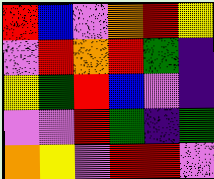[["red", "blue", "violet", "orange", "red", "yellow"], ["violet", "red", "orange", "red", "green", "indigo"], ["yellow", "green", "red", "blue", "violet", "indigo"], ["violet", "violet", "red", "green", "indigo", "green"], ["orange", "yellow", "violet", "red", "red", "violet"]]